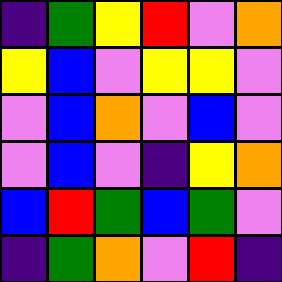[["indigo", "green", "yellow", "red", "violet", "orange"], ["yellow", "blue", "violet", "yellow", "yellow", "violet"], ["violet", "blue", "orange", "violet", "blue", "violet"], ["violet", "blue", "violet", "indigo", "yellow", "orange"], ["blue", "red", "green", "blue", "green", "violet"], ["indigo", "green", "orange", "violet", "red", "indigo"]]